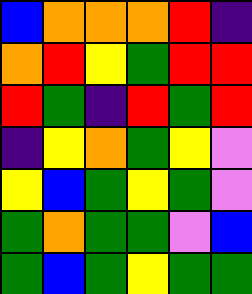[["blue", "orange", "orange", "orange", "red", "indigo"], ["orange", "red", "yellow", "green", "red", "red"], ["red", "green", "indigo", "red", "green", "red"], ["indigo", "yellow", "orange", "green", "yellow", "violet"], ["yellow", "blue", "green", "yellow", "green", "violet"], ["green", "orange", "green", "green", "violet", "blue"], ["green", "blue", "green", "yellow", "green", "green"]]